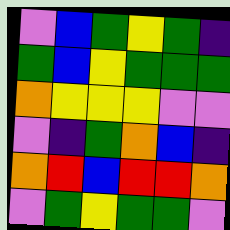[["violet", "blue", "green", "yellow", "green", "indigo"], ["green", "blue", "yellow", "green", "green", "green"], ["orange", "yellow", "yellow", "yellow", "violet", "violet"], ["violet", "indigo", "green", "orange", "blue", "indigo"], ["orange", "red", "blue", "red", "red", "orange"], ["violet", "green", "yellow", "green", "green", "violet"]]